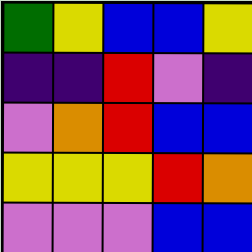[["green", "yellow", "blue", "blue", "yellow"], ["indigo", "indigo", "red", "violet", "indigo"], ["violet", "orange", "red", "blue", "blue"], ["yellow", "yellow", "yellow", "red", "orange"], ["violet", "violet", "violet", "blue", "blue"]]